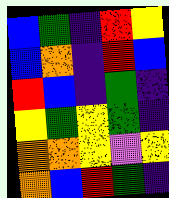[["blue", "green", "indigo", "red", "yellow"], ["blue", "orange", "indigo", "red", "blue"], ["red", "blue", "indigo", "green", "indigo"], ["yellow", "green", "yellow", "green", "indigo"], ["orange", "orange", "yellow", "violet", "yellow"], ["orange", "blue", "red", "green", "indigo"]]